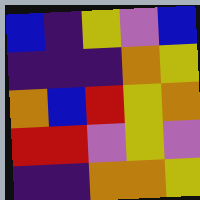[["blue", "indigo", "yellow", "violet", "blue"], ["indigo", "indigo", "indigo", "orange", "yellow"], ["orange", "blue", "red", "yellow", "orange"], ["red", "red", "violet", "yellow", "violet"], ["indigo", "indigo", "orange", "orange", "yellow"]]